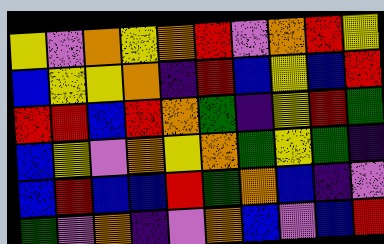[["yellow", "violet", "orange", "yellow", "orange", "red", "violet", "orange", "red", "yellow"], ["blue", "yellow", "yellow", "orange", "indigo", "red", "blue", "yellow", "blue", "red"], ["red", "red", "blue", "red", "orange", "green", "indigo", "yellow", "red", "green"], ["blue", "yellow", "violet", "orange", "yellow", "orange", "green", "yellow", "green", "indigo"], ["blue", "red", "blue", "blue", "red", "green", "orange", "blue", "indigo", "violet"], ["green", "violet", "orange", "indigo", "violet", "orange", "blue", "violet", "blue", "red"]]